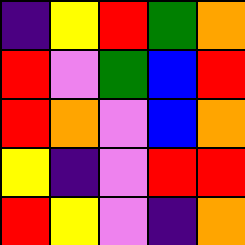[["indigo", "yellow", "red", "green", "orange"], ["red", "violet", "green", "blue", "red"], ["red", "orange", "violet", "blue", "orange"], ["yellow", "indigo", "violet", "red", "red"], ["red", "yellow", "violet", "indigo", "orange"]]